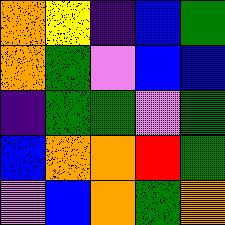[["orange", "yellow", "indigo", "blue", "green"], ["orange", "green", "violet", "blue", "blue"], ["indigo", "green", "green", "violet", "green"], ["blue", "orange", "orange", "red", "green"], ["violet", "blue", "orange", "green", "orange"]]